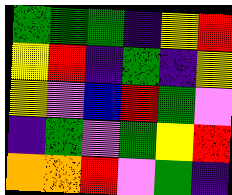[["green", "green", "green", "indigo", "yellow", "red"], ["yellow", "red", "indigo", "green", "indigo", "yellow"], ["yellow", "violet", "blue", "red", "green", "violet"], ["indigo", "green", "violet", "green", "yellow", "red"], ["orange", "orange", "red", "violet", "green", "indigo"]]